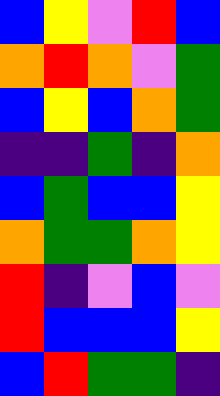[["blue", "yellow", "violet", "red", "blue"], ["orange", "red", "orange", "violet", "green"], ["blue", "yellow", "blue", "orange", "green"], ["indigo", "indigo", "green", "indigo", "orange"], ["blue", "green", "blue", "blue", "yellow"], ["orange", "green", "green", "orange", "yellow"], ["red", "indigo", "violet", "blue", "violet"], ["red", "blue", "blue", "blue", "yellow"], ["blue", "red", "green", "green", "indigo"]]